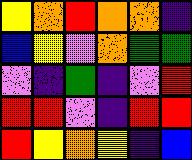[["yellow", "orange", "red", "orange", "orange", "indigo"], ["blue", "yellow", "violet", "orange", "green", "green"], ["violet", "indigo", "green", "indigo", "violet", "red"], ["red", "red", "violet", "indigo", "red", "red"], ["red", "yellow", "orange", "yellow", "indigo", "blue"]]